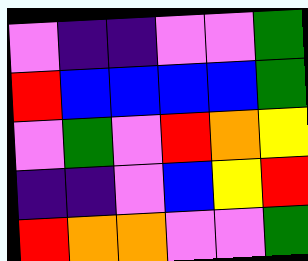[["violet", "indigo", "indigo", "violet", "violet", "green"], ["red", "blue", "blue", "blue", "blue", "green"], ["violet", "green", "violet", "red", "orange", "yellow"], ["indigo", "indigo", "violet", "blue", "yellow", "red"], ["red", "orange", "orange", "violet", "violet", "green"]]